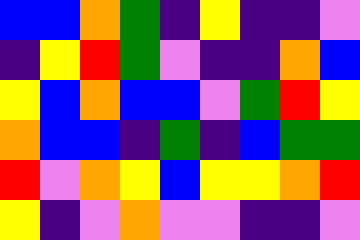[["blue", "blue", "orange", "green", "indigo", "yellow", "indigo", "indigo", "violet"], ["indigo", "yellow", "red", "green", "violet", "indigo", "indigo", "orange", "blue"], ["yellow", "blue", "orange", "blue", "blue", "violet", "green", "red", "yellow"], ["orange", "blue", "blue", "indigo", "green", "indigo", "blue", "green", "green"], ["red", "violet", "orange", "yellow", "blue", "yellow", "yellow", "orange", "red"], ["yellow", "indigo", "violet", "orange", "violet", "violet", "indigo", "indigo", "violet"]]